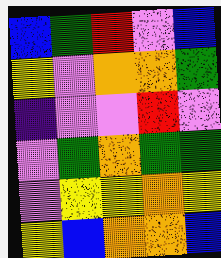[["blue", "green", "red", "violet", "blue"], ["yellow", "violet", "orange", "orange", "green"], ["indigo", "violet", "violet", "red", "violet"], ["violet", "green", "orange", "green", "green"], ["violet", "yellow", "yellow", "orange", "yellow"], ["yellow", "blue", "orange", "orange", "blue"]]